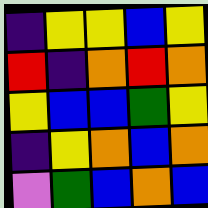[["indigo", "yellow", "yellow", "blue", "yellow"], ["red", "indigo", "orange", "red", "orange"], ["yellow", "blue", "blue", "green", "yellow"], ["indigo", "yellow", "orange", "blue", "orange"], ["violet", "green", "blue", "orange", "blue"]]